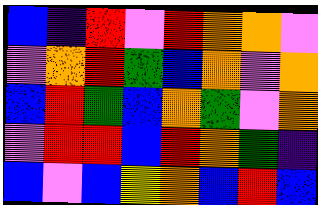[["blue", "indigo", "red", "violet", "red", "orange", "orange", "violet"], ["violet", "orange", "red", "green", "blue", "orange", "violet", "orange"], ["blue", "red", "green", "blue", "orange", "green", "violet", "orange"], ["violet", "red", "red", "blue", "red", "orange", "green", "indigo"], ["blue", "violet", "blue", "yellow", "orange", "blue", "red", "blue"]]